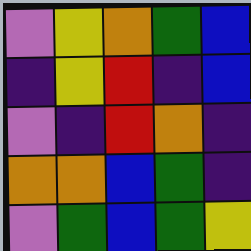[["violet", "yellow", "orange", "green", "blue"], ["indigo", "yellow", "red", "indigo", "blue"], ["violet", "indigo", "red", "orange", "indigo"], ["orange", "orange", "blue", "green", "indigo"], ["violet", "green", "blue", "green", "yellow"]]